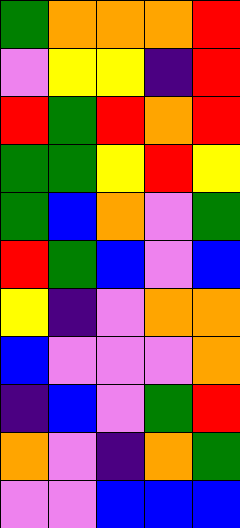[["green", "orange", "orange", "orange", "red"], ["violet", "yellow", "yellow", "indigo", "red"], ["red", "green", "red", "orange", "red"], ["green", "green", "yellow", "red", "yellow"], ["green", "blue", "orange", "violet", "green"], ["red", "green", "blue", "violet", "blue"], ["yellow", "indigo", "violet", "orange", "orange"], ["blue", "violet", "violet", "violet", "orange"], ["indigo", "blue", "violet", "green", "red"], ["orange", "violet", "indigo", "orange", "green"], ["violet", "violet", "blue", "blue", "blue"]]